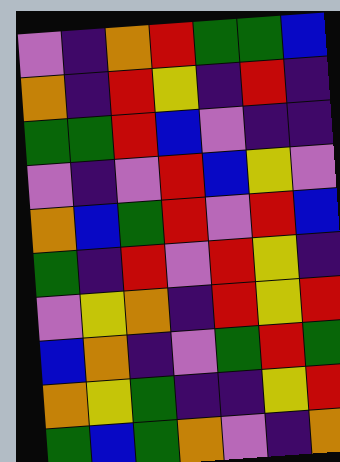[["violet", "indigo", "orange", "red", "green", "green", "blue"], ["orange", "indigo", "red", "yellow", "indigo", "red", "indigo"], ["green", "green", "red", "blue", "violet", "indigo", "indigo"], ["violet", "indigo", "violet", "red", "blue", "yellow", "violet"], ["orange", "blue", "green", "red", "violet", "red", "blue"], ["green", "indigo", "red", "violet", "red", "yellow", "indigo"], ["violet", "yellow", "orange", "indigo", "red", "yellow", "red"], ["blue", "orange", "indigo", "violet", "green", "red", "green"], ["orange", "yellow", "green", "indigo", "indigo", "yellow", "red"], ["green", "blue", "green", "orange", "violet", "indigo", "orange"]]